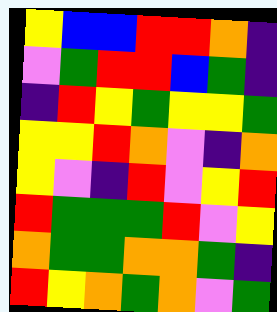[["yellow", "blue", "blue", "red", "red", "orange", "indigo"], ["violet", "green", "red", "red", "blue", "green", "indigo"], ["indigo", "red", "yellow", "green", "yellow", "yellow", "green"], ["yellow", "yellow", "red", "orange", "violet", "indigo", "orange"], ["yellow", "violet", "indigo", "red", "violet", "yellow", "red"], ["red", "green", "green", "green", "red", "violet", "yellow"], ["orange", "green", "green", "orange", "orange", "green", "indigo"], ["red", "yellow", "orange", "green", "orange", "violet", "green"]]